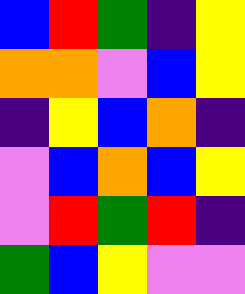[["blue", "red", "green", "indigo", "yellow"], ["orange", "orange", "violet", "blue", "yellow"], ["indigo", "yellow", "blue", "orange", "indigo"], ["violet", "blue", "orange", "blue", "yellow"], ["violet", "red", "green", "red", "indigo"], ["green", "blue", "yellow", "violet", "violet"]]